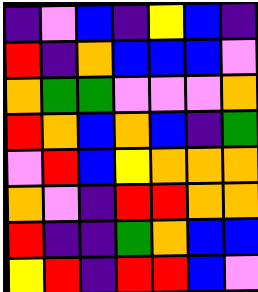[["indigo", "violet", "blue", "indigo", "yellow", "blue", "indigo"], ["red", "indigo", "orange", "blue", "blue", "blue", "violet"], ["orange", "green", "green", "violet", "violet", "violet", "orange"], ["red", "orange", "blue", "orange", "blue", "indigo", "green"], ["violet", "red", "blue", "yellow", "orange", "orange", "orange"], ["orange", "violet", "indigo", "red", "red", "orange", "orange"], ["red", "indigo", "indigo", "green", "orange", "blue", "blue"], ["yellow", "red", "indigo", "red", "red", "blue", "violet"]]